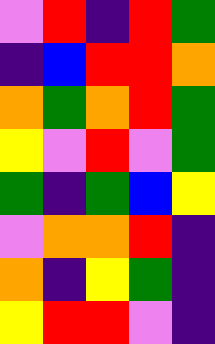[["violet", "red", "indigo", "red", "green"], ["indigo", "blue", "red", "red", "orange"], ["orange", "green", "orange", "red", "green"], ["yellow", "violet", "red", "violet", "green"], ["green", "indigo", "green", "blue", "yellow"], ["violet", "orange", "orange", "red", "indigo"], ["orange", "indigo", "yellow", "green", "indigo"], ["yellow", "red", "red", "violet", "indigo"]]